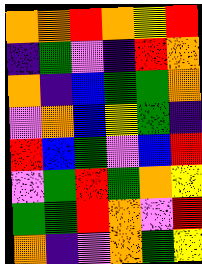[["orange", "orange", "red", "orange", "yellow", "red"], ["indigo", "green", "violet", "indigo", "red", "orange"], ["orange", "indigo", "blue", "green", "green", "orange"], ["violet", "orange", "blue", "yellow", "green", "indigo"], ["red", "blue", "green", "violet", "blue", "red"], ["violet", "green", "red", "green", "orange", "yellow"], ["green", "green", "red", "orange", "violet", "red"], ["orange", "indigo", "violet", "orange", "green", "yellow"]]